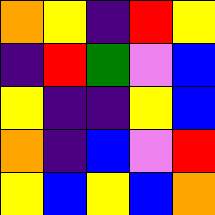[["orange", "yellow", "indigo", "red", "yellow"], ["indigo", "red", "green", "violet", "blue"], ["yellow", "indigo", "indigo", "yellow", "blue"], ["orange", "indigo", "blue", "violet", "red"], ["yellow", "blue", "yellow", "blue", "orange"]]